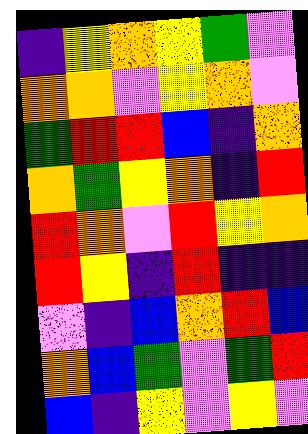[["indigo", "yellow", "orange", "yellow", "green", "violet"], ["orange", "orange", "violet", "yellow", "orange", "violet"], ["green", "red", "red", "blue", "indigo", "orange"], ["orange", "green", "yellow", "orange", "indigo", "red"], ["red", "orange", "violet", "red", "yellow", "orange"], ["red", "yellow", "indigo", "red", "indigo", "indigo"], ["violet", "indigo", "blue", "orange", "red", "blue"], ["orange", "blue", "green", "violet", "green", "red"], ["blue", "indigo", "yellow", "violet", "yellow", "violet"]]